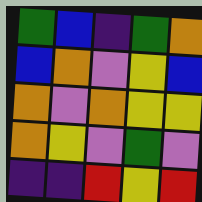[["green", "blue", "indigo", "green", "orange"], ["blue", "orange", "violet", "yellow", "blue"], ["orange", "violet", "orange", "yellow", "yellow"], ["orange", "yellow", "violet", "green", "violet"], ["indigo", "indigo", "red", "yellow", "red"]]